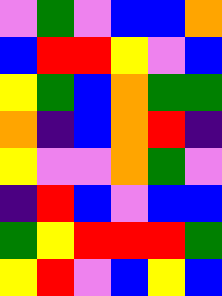[["violet", "green", "violet", "blue", "blue", "orange"], ["blue", "red", "red", "yellow", "violet", "blue"], ["yellow", "green", "blue", "orange", "green", "green"], ["orange", "indigo", "blue", "orange", "red", "indigo"], ["yellow", "violet", "violet", "orange", "green", "violet"], ["indigo", "red", "blue", "violet", "blue", "blue"], ["green", "yellow", "red", "red", "red", "green"], ["yellow", "red", "violet", "blue", "yellow", "blue"]]